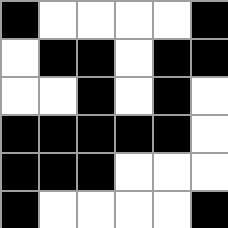[["black", "white", "white", "white", "white", "black"], ["white", "black", "black", "white", "black", "black"], ["white", "white", "black", "white", "black", "white"], ["black", "black", "black", "black", "black", "white"], ["black", "black", "black", "white", "white", "white"], ["black", "white", "white", "white", "white", "black"]]